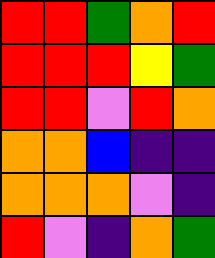[["red", "red", "green", "orange", "red"], ["red", "red", "red", "yellow", "green"], ["red", "red", "violet", "red", "orange"], ["orange", "orange", "blue", "indigo", "indigo"], ["orange", "orange", "orange", "violet", "indigo"], ["red", "violet", "indigo", "orange", "green"]]